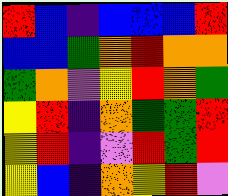[["red", "blue", "indigo", "blue", "blue", "blue", "red"], ["blue", "blue", "green", "orange", "red", "orange", "orange"], ["green", "orange", "violet", "yellow", "red", "orange", "green"], ["yellow", "red", "indigo", "orange", "green", "green", "red"], ["yellow", "red", "indigo", "violet", "red", "green", "red"], ["yellow", "blue", "indigo", "orange", "yellow", "red", "violet"]]